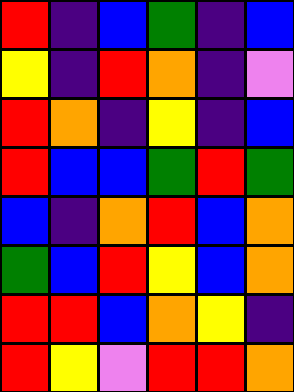[["red", "indigo", "blue", "green", "indigo", "blue"], ["yellow", "indigo", "red", "orange", "indigo", "violet"], ["red", "orange", "indigo", "yellow", "indigo", "blue"], ["red", "blue", "blue", "green", "red", "green"], ["blue", "indigo", "orange", "red", "blue", "orange"], ["green", "blue", "red", "yellow", "blue", "orange"], ["red", "red", "blue", "orange", "yellow", "indigo"], ["red", "yellow", "violet", "red", "red", "orange"]]